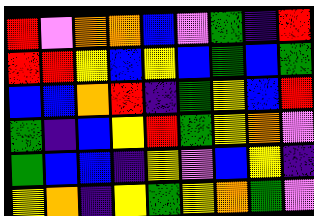[["red", "violet", "orange", "orange", "blue", "violet", "green", "indigo", "red"], ["red", "red", "yellow", "blue", "yellow", "blue", "green", "blue", "green"], ["blue", "blue", "orange", "red", "indigo", "green", "yellow", "blue", "red"], ["green", "indigo", "blue", "yellow", "red", "green", "yellow", "orange", "violet"], ["green", "blue", "blue", "indigo", "yellow", "violet", "blue", "yellow", "indigo"], ["yellow", "orange", "indigo", "yellow", "green", "yellow", "orange", "green", "violet"]]